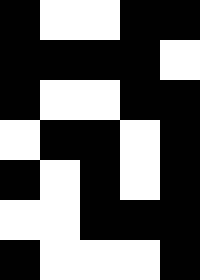[["black", "white", "white", "black", "black"], ["black", "black", "black", "black", "white"], ["black", "white", "white", "black", "black"], ["white", "black", "black", "white", "black"], ["black", "white", "black", "white", "black"], ["white", "white", "black", "black", "black"], ["black", "white", "white", "white", "black"]]